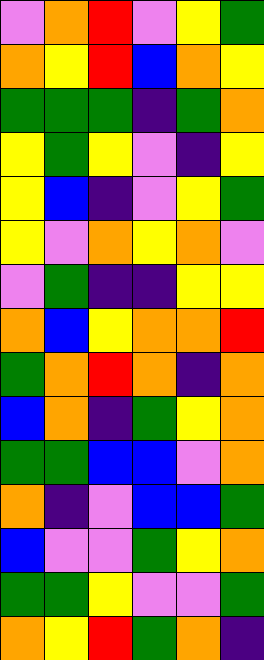[["violet", "orange", "red", "violet", "yellow", "green"], ["orange", "yellow", "red", "blue", "orange", "yellow"], ["green", "green", "green", "indigo", "green", "orange"], ["yellow", "green", "yellow", "violet", "indigo", "yellow"], ["yellow", "blue", "indigo", "violet", "yellow", "green"], ["yellow", "violet", "orange", "yellow", "orange", "violet"], ["violet", "green", "indigo", "indigo", "yellow", "yellow"], ["orange", "blue", "yellow", "orange", "orange", "red"], ["green", "orange", "red", "orange", "indigo", "orange"], ["blue", "orange", "indigo", "green", "yellow", "orange"], ["green", "green", "blue", "blue", "violet", "orange"], ["orange", "indigo", "violet", "blue", "blue", "green"], ["blue", "violet", "violet", "green", "yellow", "orange"], ["green", "green", "yellow", "violet", "violet", "green"], ["orange", "yellow", "red", "green", "orange", "indigo"]]